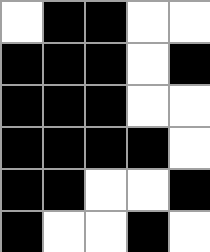[["white", "black", "black", "white", "white"], ["black", "black", "black", "white", "black"], ["black", "black", "black", "white", "white"], ["black", "black", "black", "black", "white"], ["black", "black", "white", "white", "black"], ["black", "white", "white", "black", "white"]]